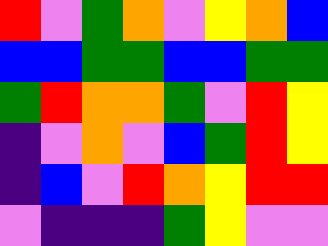[["red", "violet", "green", "orange", "violet", "yellow", "orange", "blue"], ["blue", "blue", "green", "green", "blue", "blue", "green", "green"], ["green", "red", "orange", "orange", "green", "violet", "red", "yellow"], ["indigo", "violet", "orange", "violet", "blue", "green", "red", "yellow"], ["indigo", "blue", "violet", "red", "orange", "yellow", "red", "red"], ["violet", "indigo", "indigo", "indigo", "green", "yellow", "violet", "violet"]]